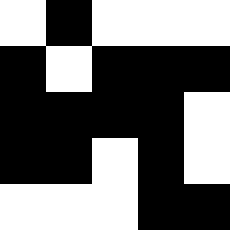[["white", "black", "white", "white", "white"], ["black", "white", "black", "black", "black"], ["black", "black", "black", "black", "white"], ["black", "black", "white", "black", "white"], ["white", "white", "white", "black", "black"]]